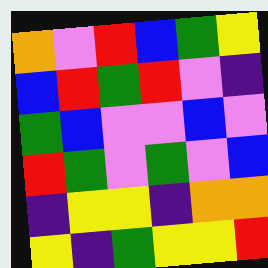[["orange", "violet", "red", "blue", "green", "yellow"], ["blue", "red", "green", "red", "violet", "indigo"], ["green", "blue", "violet", "violet", "blue", "violet"], ["red", "green", "violet", "green", "violet", "blue"], ["indigo", "yellow", "yellow", "indigo", "orange", "orange"], ["yellow", "indigo", "green", "yellow", "yellow", "red"]]